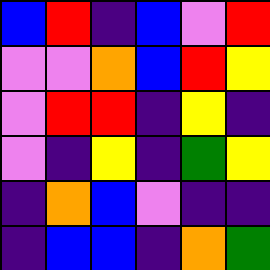[["blue", "red", "indigo", "blue", "violet", "red"], ["violet", "violet", "orange", "blue", "red", "yellow"], ["violet", "red", "red", "indigo", "yellow", "indigo"], ["violet", "indigo", "yellow", "indigo", "green", "yellow"], ["indigo", "orange", "blue", "violet", "indigo", "indigo"], ["indigo", "blue", "blue", "indigo", "orange", "green"]]